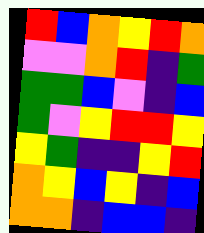[["red", "blue", "orange", "yellow", "red", "orange"], ["violet", "violet", "orange", "red", "indigo", "green"], ["green", "green", "blue", "violet", "indigo", "blue"], ["green", "violet", "yellow", "red", "red", "yellow"], ["yellow", "green", "indigo", "indigo", "yellow", "red"], ["orange", "yellow", "blue", "yellow", "indigo", "blue"], ["orange", "orange", "indigo", "blue", "blue", "indigo"]]